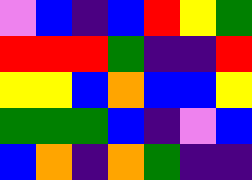[["violet", "blue", "indigo", "blue", "red", "yellow", "green"], ["red", "red", "red", "green", "indigo", "indigo", "red"], ["yellow", "yellow", "blue", "orange", "blue", "blue", "yellow"], ["green", "green", "green", "blue", "indigo", "violet", "blue"], ["blue", "orange", "indigo", "orange", "green", "indigo", "indigo"]]